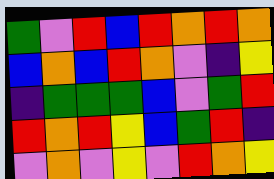[["green", "violet", "red", "blue", "red", "orange", "red", "orange"], ["blue", "orange", "blue", "red", "orange", "violet", "indigo", "yellow"], ["indigo", "green", "green", "green", "blue", "violet", "green", "red"], ["red", "orange", "red", "yellow", "blue", "green", "red", "indigo"], ["violet", "orange", "violet", "yellow", "violet", "red", "orange", "yellow"]]